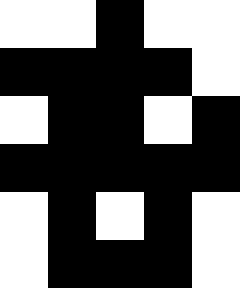[["white", "white", "black", "white", "white"], ["black", "black", "black", "black", "white"], ["white", "black", "black", "white", "black"], ["black", "black", "black", "black", "black"], ["white", "black", "white", "black", "white"], ["white", "black", "black", "black", "white"]]